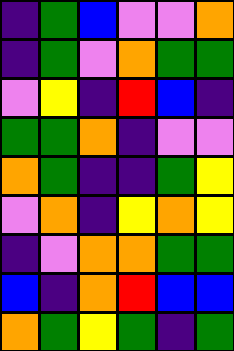[["indigo", "green", "blue", "violet", "violet", "orange"], ["indigo", "green", "violet", "orange", "green", "green"], ["violet", "yellow", "indigo", "red", "blue", "indigo"], ["green", "green", "orange", "indigo", "violet", "violet"], ["orange", "green", "indigo", "indigo", "green", "yellow"], ["violet", "orange", "indigo", "yellow", "orange", "yellow"], ["indigo", "violet", "orange", "orange", "green", "green"], ["blue", "indigo", "orange", "red", "blue", "blue"], ["orange", "green", "yellow", "green", "indigo", "green"]]